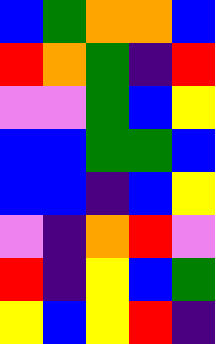[["blue", "green", "orange", "orange", "blue"], ["red", "orange", "green", "indigo", "red"], ["violet", "violet", "green", "blue", "yellow"], ["blue", "blue", "green", "green", "blue"], ["blue", "blue", "indigo", "blue", "yellow"], ["violet", "indigo", "orange", "red", "violet"], ["red", "indigo", "yellow", "blue", "green"], ["yellow", "blue", "yellow", "red", "indigo"]]